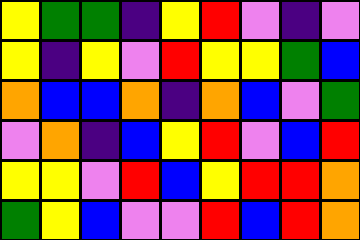[["yellow", "green", "green", "indigo", "yellow", "red", "violet", "indigo", "violet"], ["yellow", "indigo", "yellow", "violet", "red", "yellow", "yellow", "green", "blue"], ["orange", "blue", "blue", "orange", "indigo", "orange", "blue", "violet", "green"], ["violet", "orange", "indigo", "blue", "yellow", "red", "violet", "blue", "red"], ["yellow", "yellow", "violet", "red", "blue", "yellow", "red", "red", "orange"], ["green", "yellow", "blue", "violet", "violet", "red", "blue", "red", "orange"]]